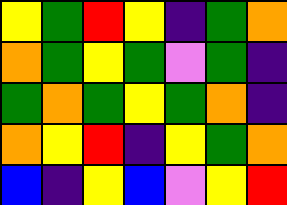[["yellow", "green", "red", "yellow", "indigo", "green", "orange"], ["orange", "green", "yellow", "green", "violet", "green", "indigo"], ["green", "orange", "green", "yellow", "green", "orange", "indigo"], ["orange", "yellow", "red", "indigo", "yellow", "green", "orange"], ["blue", "indigo", "yellow", "blue", "violet", "yellow", "red"]]